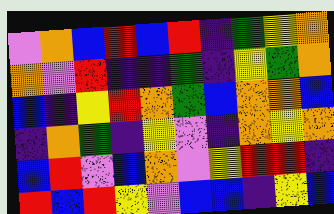[["violet", "orange", "blue", "red", "blue", "red", "indigo", "green", "yellow", "orange"], ["orange", "violet", "red", "indigo", "indigo", "green", "indigo", "yellow", "green", "orange"], ["blue", "indigo", "yellow", "red", "orange", "green", "blue", "orange", "orange", "blue"], ["indigo", "orange", "green", "indigo", "yellow", "violet", "indigo", "orange", "yellow", "orange"], ["blue", "red", "violet", "blue", "orange", "violet", "yellow", "red", "red", "indigo"], ["red", "blue", "red", "yellow", "violet", "blue", "blue", "indigo", "yellow", "blue"]]